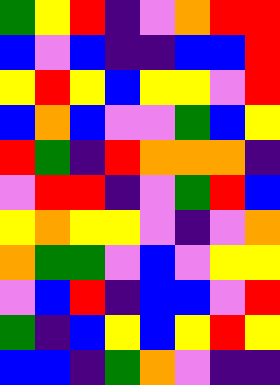[["green", "yellow", "red", "indigo", "violet", "orange", "red", "red"], ["blue", "violet", "blue", "indigo", "indigo", "blue", "blue", "red"], ["yellow", "red", "yellow", "blue", "yellow", "yellow", "violet", "red"], ["blue", "orange", "blue", "violet", "violet", "green", "blue", "yellow"], ["red", "green", "indigo", "red", "orange", "orange", "orange", "indigo"], ["violet", "red", "red", "indigo", "violet", "green", "red", "blue"], ["yellow", "orange", "yellow", "yellow", "violet", "indigo", "violet", "orange"], ["orange", "green", "green", "violet", "blue", "violet", "yellow", "yellow"], ["violet", "blue", "red", "indigo", "blue", "blue", "violet", "red"], ["green", "indigo", "blue", "yellow", "blue", "yellow", "red", "yellow"], ["blue", "blue", "indigo", "green", "orange", "violet", "indigo", "indigo"]]